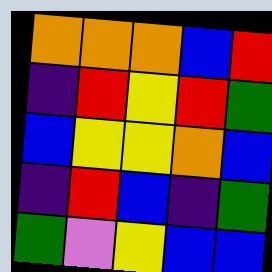[["orange", "orange", "orange", "blue", "red"], ["indigo", "red", "yellow", "red", "green"], ["blue", "yellow", "yellow", "orange", "blue"], ["indigo", "red", "blue", "indigo", "green"], ["green", "violet", "yellow", "blue", "blue"]]